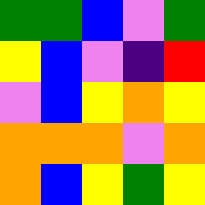[["green", "green", "blue", "violet", "green"], ["yellow", "blue", "violet", "indigo", "red"], ["violet", "blue", "yellow", "orange", "yellow"], ["orange", "orange", "orange", "violet", "orange"], ["orange", "blue", "yellow", "green", "yellow"]]